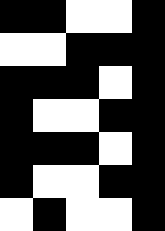[["black", "black", "white", "white", "black"], ["white", "white", "black", "black", "black"], ["black", "black", "black", "white", "black"], ["black", "white", "white", "black", "black"], ["black", "black", "black", "white", "black"], ["black", "white", "white", "black", "black"], ["white", "black", "white", "white", "black"]]